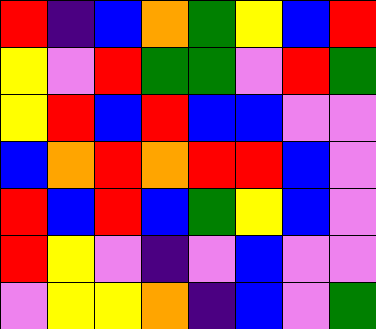[["red", "indigo", "blue", "orange", "green", "yellow", "blue", "red"], ["yellow", "violet", "red", "green", "green", "violet", "red", "green"], ["yellow", "red", "blue", "red", "blue", "blue", "violet", "violet"], ["blue", "orange", "red", "orange", "red", "red", "blue", "violet"], ["red", "blue", "red", "blue", "green", "yellow", "blue", "violet"], ["red", "yellow", "violet", "indigo", "violet", "blue", "violet", "violet"], ["violet", "yellow", "yellow", "orange", "indigo", "blue", "violet", "green"]]